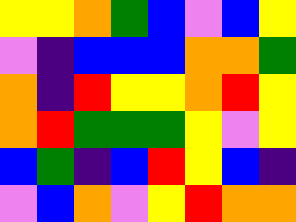[["yellow", "yellow", "orange", "green", "blue", "violet", "blue", "yellow"], ["violet", "indigo", "blue", "blue", "blue", "orange", "orange", "green"], ["orange", "indigo", "red", "yellow", "yellow", "orange", "red", "yellow"], ["orange", "red", "green", "green", "green", "yellow", "violet", "yellow"], ["blue", "green", "indigo", "blue", "red", "yellow", "blue", "indigo"], ["violet", "blue", "orange", "violet", "yellow", "red", "orange", "orange"]]